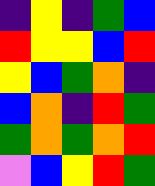[["indigo", "yellow", "indigo", "green", "blue"], ["red", "yellow", "yellow", "blue", "red"], ["yellow", "blue", "green", "orange", "indigo"], ["blue", "orange", "indigo", "red", "green"], ["green", "orange", "green", "orange", "red"], ["violet", "blue", "yellow", "red", "green"]]